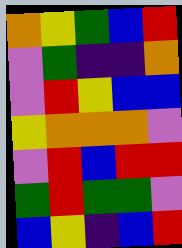[["orange", "yellow", "green", "blue", "red"], ["violet", "green", "indigo", "indigo", "orange"], ["violet", "red", "yellow", "blue", "blue"], ["yellow", "orange", "orange", "orange", "violet"], ["violet", "red", "blue", "red", "red"], ["green", "red", "green", "green", "violet"], ["blue", "yellow", "indigo", "blue", "red"]]